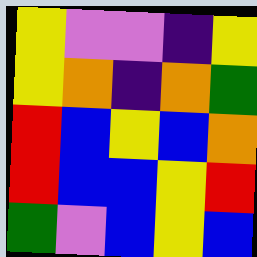[["yellow", "violet", "violet", "indigo", "yellow"], ["yellow", "orange", "indigo", "orange", "green"], ["red", "blue", "yellow", "blue", "orange"], ["red", "blue", "blue", "yellow", "red"], ["green", "violet", "blue", "yellow", "blue"]]